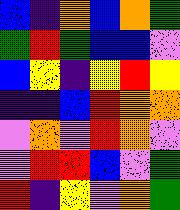[["blue", "indigo", "orange", "blue", "orange", "green"], ["green", "red", "green", "blue", "blue", "violet"], ["blue", "yellow", "indigo", "yellow", "red", "yellow"], ["indigo", "indigo", "blue", "red", "orange", "orange"], ["violet", "orange", "violet", "red", "orange", "violet"], ["violet", "red", "red", "blue", "violet", "green"], ["red", "indigo", "yellow", "violet", "orange", "green"]]